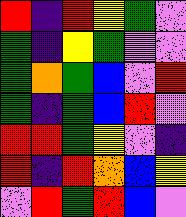[["red", "indigo", "red", "yellow", "green", "violet"], ["green", "indigo", "yellow", "green", "violet", "violet"], ["green", "orange", "green", "blue", "violet", "red"], ["green", "indigo", "green", "blue", "red", "violet"], ["red", "red", "green", "yellow", "violet", "indigo"], ["red", "indigo", "red", "orange", "blue", "yellow"], ["violet", "red", "green", "red", "blue", "violet"]]